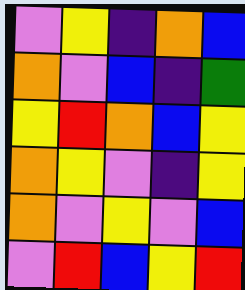[["violet", "yellow", "indigo", "orange", "blue"], ["orange", "violet", "blue", "indigo", "green"], ["yellow", "red", "orange", "blue", "yellow"], ["orange", "yellow", "violet", "indigo", "yellow"], ["orange", "violet", "yellow", "violet", "blue"], ["violet", "red", "blue", "yellow", "red"]]